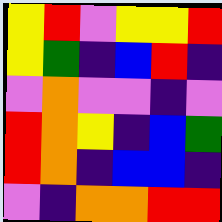[["yellow", "red", "violet", "yellow", "yellow", "red"], ["yellow", "green", "indigo", "blue", "red", "indigo"], ["violet", "orange", "violet", "violet", "indigo", "violet"], ["red", "orange", "yellow", "indigo", "blue", "green"], ["red", "orange", "indigo", "blue", "blue", "indigo"], ["violet", "indigo", "orange", "orange", "red", "red"]]